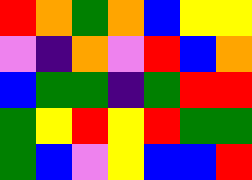[["red", "orange", "green", "orange", "blue", "yellow", "yellow"], ["violet", "indigo", "orange", "violet", "red", "blue", "orange"], ["blue", "green", "green", "indigo", "green", "red", "red"], ["green", "yellow", "red", "yellow", "red", "green", "green"], ["green", "blue", "violet", "yellow", "blue", "blue", "red"]]